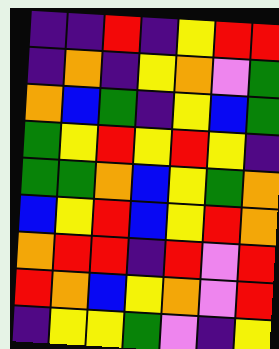[["indigo", "indigo", "red", "indigo", "yellow", "red", "red"], ["indigo", "orange", "indigo", "yellow", "orange", "violet", "green"], ["orange", "blue", "green", "indigo", "yellow", "blue", "green"], ["green", "yellow", "red", "yellow", "red", "yellow", "indigo"], ["green", "green", "orange", "blue", "yellow", "green", "orange"], ["blue", "yellow", "red", "blue", "yellow", "red", "orange"], ["orange", "red", "red", "indigo", "red", "violet", "red"], ["red", "orange", "blue", "yellow", "orange", "violet", "red"], ["indigo", "yellow", "yellow", "green", "violet", "indigo", "yellow"]]